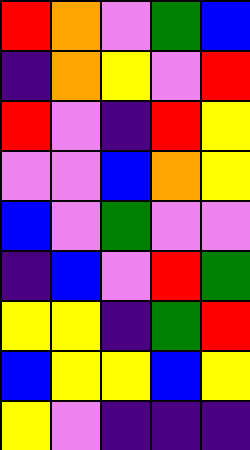[["red", "orange", "violet", "green", "blue"], ["indigo", "orange", "yellow", "violet", "red"], ["red", "violet", "indigo", "red", "yellow"], ["violet", "violet", "blue", "orange", "yellow"], ["blue", "violet", "green", "violet", "violet"], ["indigo", "blue", "violet", "red", "green"], ["yellow", "yellow", "indigo", "green", "red"], ["blue", "yellow", "yellow", "blue", "yellow"], ["yellow", "violet", "indigo", "indigo", "indigo"]]